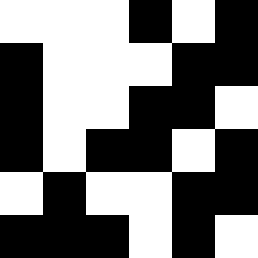[["white", "white", "white", "black", "white", "black"], ["black", "white", "white", "white", "black", "black"], ["black", "white", "white", "black", "black", "white"], ["black", "white", "black", "black", "white", "black"], ["white", "black", "white", "white", "black", "black"], ["black", "black", "black", "white", "black", "white"]]